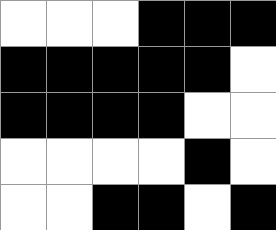[["white", "white", "white", "black", "black", "black"], ["black", "black", "black", "black", "black", "white"], ["black", "black", "black", "black", "white", "white"], ["white", "white", "white", "white", "black", "white"], ["white", "white", "black", "black", "white", "black"]]